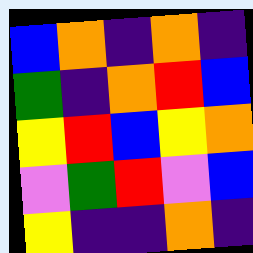[["blue", "orange", "indigo", "orange", "indigo"], ["green", "indigo", "orange", "red", "blue"], ["yellow", "red", "blue", "yellow", "orange"], ["violet", "green", "red", "violet", "blue"], ["yellow", "indigo", "indigo", "orange", "indigo"]]